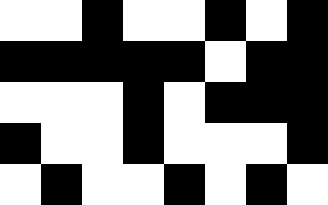[["white", "white", "black", "white", "white", "black", "white", "black"], ["black", "black", "black", "black", "black", "white", "black", "black"], ["white", "white", "white", "black", "white", "black", "black", "black"], ["black", "white", "white", "black", "white", "white", "white", "black"], ["white", "black", "white", "white", "black", "white", "black", "white"]]